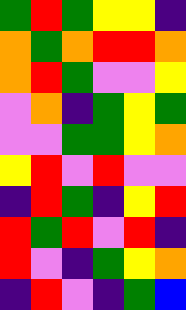[["green", "red", "green", "yellow", "yellow", "indigo"], ["orange", "green", "orange", "red", "red", "orange"], ["orange", "red", "green", "violet", "violet", "yellow"], ["violet", "orange", "indigo", "green", "yellow", "green"], ["violet", "violet", "green", "green", "yellow", "orange"], ["yellow", "red", "violet", "red", "violet", "violet"], ["indigo", "red", "green", "indigo", "yellow", "red"], ["red", "green", "red", "violet", "red", "indigo"], ["red", "violet", "indigo", "green", "yellow", "orange"], ["indigo", "red", "violet", "indigo", "green", "blue"]]